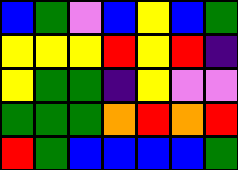[["blue", "green", "violet", "blue", "yellow", "blue", "green"], ["yellow", "yellow", "yellow", "red", "yellow", "red", "indigo"], ["yellow", "green", "green", "indigo", "yellow", "violet", "violet"], ["green", "green", "green", "orange", "red", "orange", "red"], ["red", "green", "blue", "blue", "blue", "blue", "green"]]